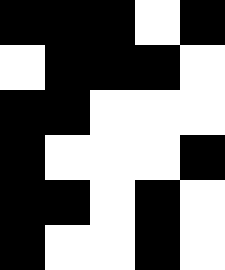[["black", "black", "black", "white", "black"], ["white", "black", "black", "black", "white"], ["black", "black", "white", "white", "white"], ["black", "white", "white", "white", "black"], ["black", "black", "white", "black", "white"], ["black", "white", "white", "black", "white"]]